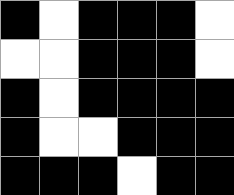[["black", "white", "black", "black", "black", "white"], ["white", "white", "black", "black", "black", "white"], ["black", "white", "black", "black", "black", "black"], ["black", "white", "white", "black", "black", "black"], ["black", "black", "black", "white", "black", "black"]]